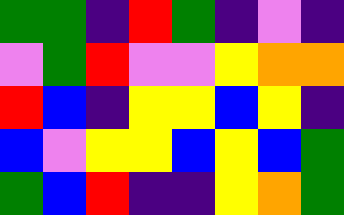[["green", "green", "indigo", "red", "green", "indigo", "violet", "indigo"], ["violet", "green", "red", "violet", "violet", "yellow", "orange", "orange"], ["red", "blue", "indigo", "yellow", "yellow", "blue", "yellow", "indigo"], ["blue", "violet", "yellow", "yellow", "blue", "yellow", "blue", "green"], ["green", "blue", "red", "indigo", "indigo", "yellow", "orange", "green"]]